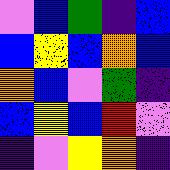[["violet", "blue", "green", "indigo", "blue"], ["blue", "yellow", "blue", "orange", "blue"], ["orange", "blue", "violet", "green", "indigo"], ["blue", "yellow", "blue", "red", "violet"], ["indigo", "violet", "yellow", "orange", "indigo"]]